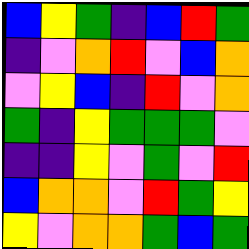[["blue", "yellow", "green", "indigo", "blue", "red", "green"], ["indigo", "violet", "orange", "red", "violet", "blue", "orange"], ["violet", "yellow", "blue", "indigo", "red", "violet", "orange"], ["green", "indigo", "yellow", "green", "green", "green", "violet"], ["indigo", "indigo", "yellow", "violet", "green", "violet", "red"], ["blue", "orange", "orange", "violet", "red", "green", "yellow"], ["yellow", "violet", "orange", "orange", "green", "blue", "green"]]